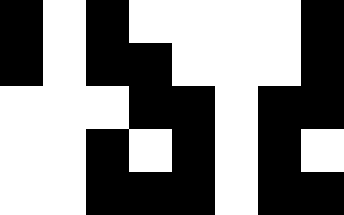[["black", "white", "black", "white", "white", "white", "white", "black"], ["black", "white", "black", "black", "white", "white", "white", "black"], ["white", "white", "white", "black", "black", "white", "black", "black"], ["white", "white", "black", "white", "black", "white", "black", "white"], ["white", "white", "black", "black", "black", "white", "black", "black"]]